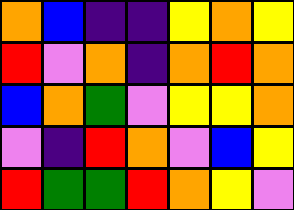[["orange", "blue", "indigo", "indigo", "yellow", "orange", "yellow"], ["red", "violet", "orange", "indigo", "orange", "red", "orange"], ["blue", "orange", "green", "violet", "yellow", "yellow", "orange"], ["violet", "indigo", "red", "orange", "violet", "blue", "yellow"], ["red", "green", "green", "red", "orange", "yellow", "violet"]]